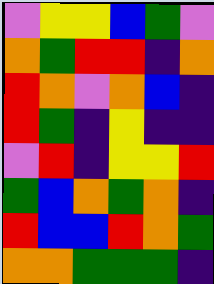[["violet", "yellow", "yellow", "blue", "green", "violet"], ["orange", "green", "red", "red", "indigo", "orange"], ["red", "orange", "violet", "orange", "blue", "indigo"], ["red", "green", "indigo", "yellow", "indigo", "indigo"], ["violet", "red", "indigo", "yellow", "yellow", "red"], ["green", "blue", "orange", "green", "orange", "indigo"], ["red", "blue", "blue", "red", "orange", "green"], ["orange", "orange", "green", "green", "green", "indigo"]]